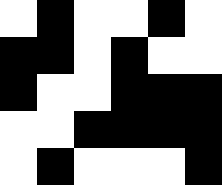[["white", "black", "white", "white", "black", "white"], ["black", "black", "white", "black", "white", "white"], ["black", "white", "white", "black", "black", "black"], ["white", "white", "black", "black", "black", "black"], ["white", "black", "white", "white", "white", "black"]]